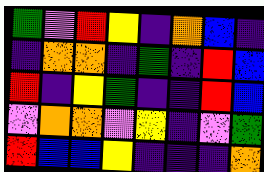[["green", "violet", "red", "yellow", "indigo", "orange", "blue", "indigo"], ["indigo", "orange", "orange", "indigo", "green", "indigo", "red", "blue"], ["red", "indigo", "yellow", "green", "indigo", "indigo", "red", "blue"], ["violet", "orange", "orange", "violet", "yellow", "indigo", "violet", "green"], ["red", "blue", "blue", "yellow", "indigo", "indigo", "indigo", "orange"]]